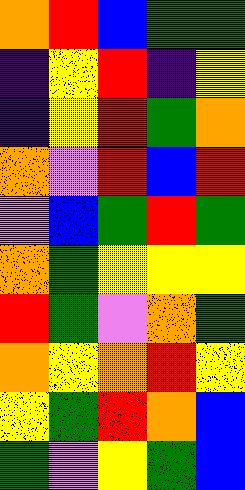[["orange", "red", "blue", "green", "green"], ["indigo", "yellow", "red", "indigo", "yellow"], ["indigo", "yellow", "red", "green", "orange"], ["orange", "violet", "red", "blue", "red"], ["violet", "blue", "green", "red", "green"], ["orange", "green", "yellow", "yellow", "yellow"], ["red", "green", "violet", "orange", "green"], ["orange", "yellow", "orange", "red", "yellow"], ["yellow", "green", "red", "orange", "blue"], ["green", "violet", "yellow", "green", "blue"]]